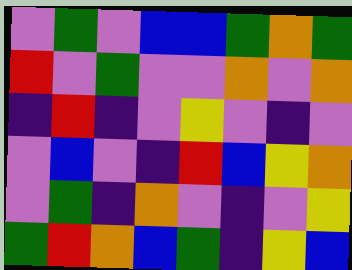[["violet", "green", "violet", "blue", "blue", "green", "orange", "green"], ["red", "violet", "green", "violet", "violet", "orange", "violet", "orange"], ["indigo", "red", "indigo", "violet", "yellow", "violet", "indigo", "violet"], ["violet", "blue", "violet", "indigo", "red", "blue", "yellow", "orange"], ["violet", "green", "indigo", "orange", "violet", "indigo", "violet", "yellow"], ["green", "red", "orange", "blue", "green", "indigo", "yellow", "blue"]]